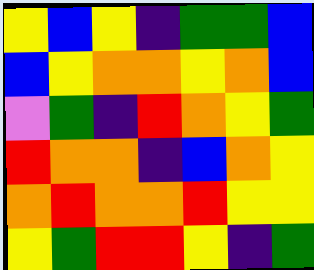[["yellow", "blue", "yellow", "indigo", "green", "green", "blue"], ["blue", "yellow", "orange", "orange", "yellow", "orange", "blue"], ["violet", "green", "indigo", "red", "orange", "yellow", "green"], ["red", "orange", "orange", "indigo", "blue", "orange", "yellow"], ["orange", "red", "orange", "orange", "red", "yellow", "yellow"], ["yellow", "green", "red", "red", "yellow", "indigo", "green"]]